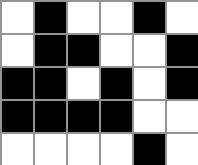[["white", "black", "white", "white", "black", "white"], ["white", "black", "black", "white", "white", "black"], ["black", "black", "white", "black", "white", "black"], ["black", "black", "black", "black", "white", "white"], ["white", "white", "white", "white", "black", "white"]]